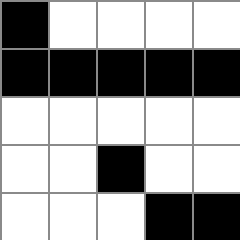[["black", "white", "white", "white", "white"], ["black", "black", "black", "black", "black"], ["white", "white", "white", "white", "white"], ["white", "white", "black", "white", "white"], ["white", "white", "white", "black", "black"]]